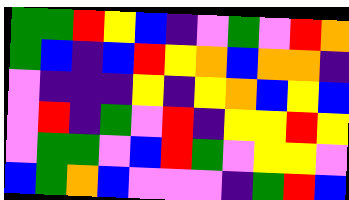[["green", "green", "red", "yellow", "blue", "indigo", "violet", "green", "violet", "red", "orange"], ["green", "blue", "indigo", "blue", "red", "yellow", "orange", "blue", "orange", "orange", "indigo"], ["violet", "indigo", "indigo", "indigo", "yellow", "indigo", "yellow", "orange", "blue", "yellow", "blue"], ["violet", "red", "indigo", "green", "violet", "red", "indigo", "yellow", "yellow", "red", "yellow"], ["violet", "green", "green", "violet", "blue", "red", "green", "violet", "yellow", "yellow", "violet"], ["blue", "green", "orange", "blue", "violet", "violet", "violet", "indigo", "green", "red", "blue"]]